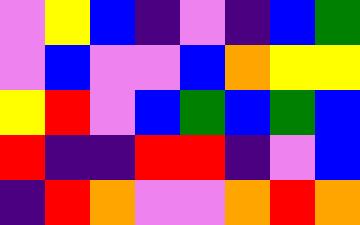[["violet", "yellow", "blue", "indigo", "violet", "indigo", "blue", "green"], ["violet", "blue", "violet", "violet", "blue", "orange", "yellow", "yellow"], ["yellow", "red", "violet", "blue", "green", "blue", "green", "blue"], ["red", "indigo", "indigo", "red", "red", "indigo", "violet", "blue"], ["indigo", "red", "orange", "violet", "violet", "orange", "red", "orange"]]